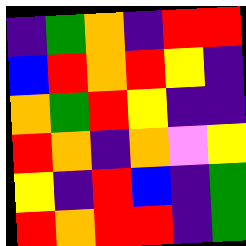[["indigo", "green", "orange", "indigo", "red", "red"], ["blue", "red", "orange", "red", "yellow", "indigo"], ["orange", "green", "red", "yellow", "indigo", "indigo"], ["red", "orange", "indigo", "orange", "violet", "yellow"], ["yellow", "indigo", "red", "blue", "indigo", "green"], ["red", "orange", "red", "red", "indigo", "green"]]